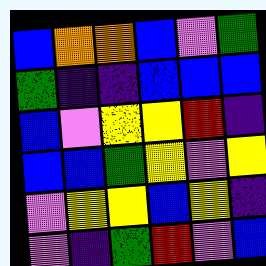[["blue", "orange", "orange", "blue", "violet", "green"], ["green", "indigo", "indigo", "blue", "blue", "blue"], ["blue", "violet", "yellow", "yellow", "red", "indigo"], ["blue", "blue", "green", "yellow", "violet", "yellow"], ["violet", "yellow", "yellow", "blue", "yellow", "indigo"], ["violet", "indigo", "green", "red", "violet", "blue"]]